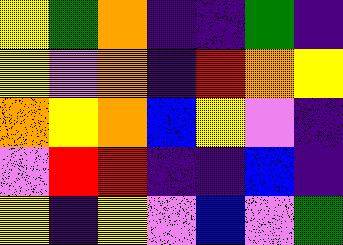[["yellow", "green", "orange", "indigo", "indigo", "green", "indigo"], ["yellow", "violet", "orange", "indigo", "red", "orange", "yellow"], ["orange", "yellow", "orange", "blue", "yellow", "violet", "indigo"], ["violet", "red", "red", "indigo", "indigo", "blue", "indigo"], ["yellow", "indigo", "yellow", "violet", "blue", "violet", "green"]]